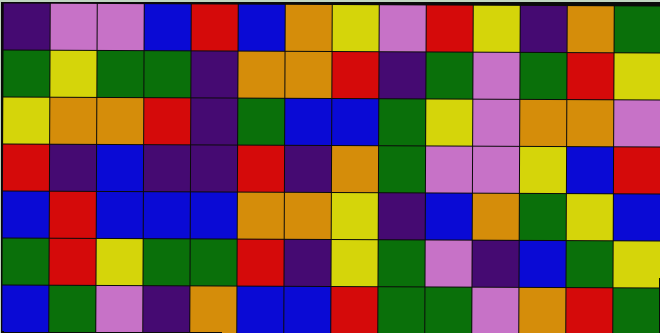[["indigo", "violet", "violet", "blue", "red", "blue", "orange", "yellow", "violet", "red", "yellow", "indigo", "orange", "green"], ["green", "yellow", "green", "green", "indigo", "orange", "orange", "red", "indigo", "green", "violet", "green", "red", "yellow"], ["yellow", "orange", "orange", "red", "indigo", "green", "blue", "blue", "green", "yellow", "violet", "orange", "orange", "violet"], ["red", "indigo", "blue", "indigo", "indigo", "red", "indigo", "orange", "green", "violet", "violet", "yellow", "blue", "red"], ["blue", "red", "blue", "blue", "blue", "orange", "orange", "yellow", "indigo", "blue", "orange", "green", "yellow", "blue"], ["green", "red", "yellow", "green", "green", "red", "indigo", "yellow", "green", "violet", "indigo", "blue", "green", "yellow"], ["blue", "green", "violet", "indigo", "orange", "blue", "blue", "red", "green", "green", "violet", "orange", "red", "green"]]